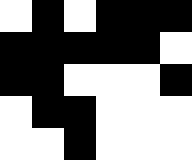[["white", "black", "white", "black", "black", "black"], ["black", "black", "black", "black", "black", "white"], ["black", "black", "white", "white", "white", "black"], ["white", "black", "black", "white", "white", "white"], ["white", "white", "black", "white", "white", "white"]]